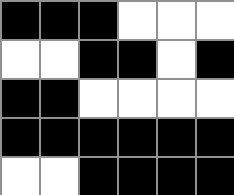[["black", "black", "black", "white", "white", "white"], ["white", "white", "black", "black", "white", "black"], ["black", "black", "white", "white", "white", "white"], ["black", "black", "black", "black", "black", "black"], ["white", "white", "black", "black", "black", "black"]]